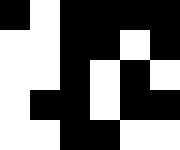[["black", "white", "black", "black", "black", "black"], ["white", "white", "black", "black", "white", "black"], ["white", "white", "black", "white", "black", "white"], ["white", "black", "black", "white", "black", "black"], ["white", "white", "black", "black", "white", "white"]]